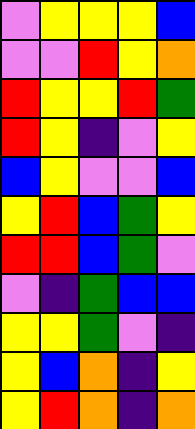[["violet", "yellow", "yellow", "yellow", "blue"], ["violet", "violet", "red", "yellow", "orange"], ["red", "yellow", "yellow", "red", "green"], ["red", "yellow", "indigo", "violet", "yellow"], ["blue", "yellow", "violet", "violet", "blue"], ["yellow", "red", "blue", "green", "yellow"], ["red", "red", "blue", "green", "violet"], ["violet", "indigo", "green", "blue", "blue"], ["yellow", "yellow", "green", "violet", "indigo"], ["yellow", "blue", "orange", "indigo", "yellow"], ["yellow", "red", "orange", "indigo", "orange"]]